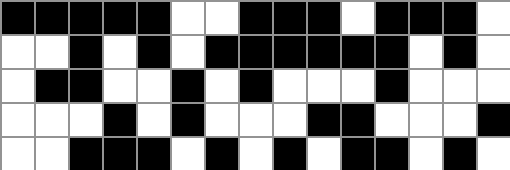[["black", "black", "black", "black", "black", "white", "white", "black", "black", "black", "white", "black", "black", "black", "white"], ["white", "white", "black", "white", "black", "white", "black", "black", "black", "black", "black", "black", "white", "black", "white"], ["white", "black", "black", "white", "white", "black", "white", "black", "white", "white", "white", "black", "white", "white", "white"], ["white", "white", "white", "black", "white", "black", "white", "white", "white", "black", "black", "white", "white", "white", "black"], ["white", "white", "black", "black", "black", "white", "black", "white", "black", "white", "black", "black", "white", "black", "white"]]